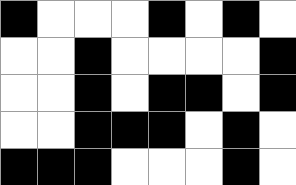[["black", "white", "white", "white", "black", "white", "black", "white"], ["white", "white", "black", "white", "white", "white", "white", "black"], ["white", "white", "black", "white", "black", "black", "white", "black"], ["white", "white", "black", "black", "black", "white", "black", "white"], ["black", "black", "black", "white", "white", "white", "black", "white"]]